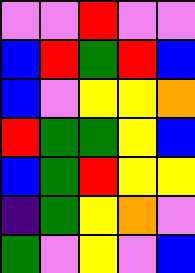[["violet", "violet", "red", "violet", "violet"], ["blue", "red", "green", "red", "blue"], ["blue", "violet", "yellow", "yellow", "orange"], ["red", "green", "green", "yellow", "blue"], ["blue", "green", "red", "yellow", "yellow"], ["indigo", "green", "yellow", "orange", "violet"], ["green", "violet", "yellow", "violet", "blue"]]